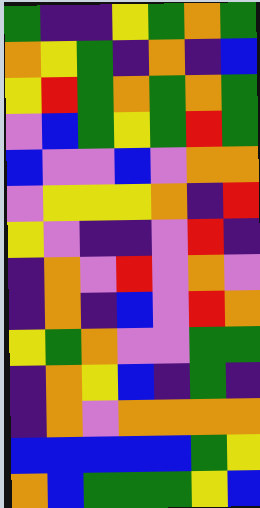[["green", "indigo", "indigo", "yellow", "green", "orange", "green"], ["orange", "yellow", "green", "indigo", "orange", "indigo", "blue"], ["yellow", "red", "green", "orange", "green", "orange", "green"], ["violet", "blue", "green", "yellow", "green", "red", "green"], ["blue", "violet", "violet", "blue", "violet", "orange", "orange"], ["violet", "yellow", "yellow", "yellow", "orange", "indigo", "red"], ["yellow", "violet", "indigo", "indigo", "violet", "red", "indigo"], ["indigo", "orange", "violet", "red", "violet", "orange", "violet"], ["indigo", "orange", "indigo", "blue", "violet", "red", "orange"], ["yellow", "green", "orange", "violet", "violet", "green", "green"], ["indigo", "orange", "yellow", "blue", "indigo", "green", "indigo"], ["indigo", "orange", "violet", "orange", "orange", "orange", "orange"], ["blue", "blue", "blue", "blue", "blue", "green", "yellow"], ["orange", "blue", "green", "green", "green", "yellow", "blue"]]